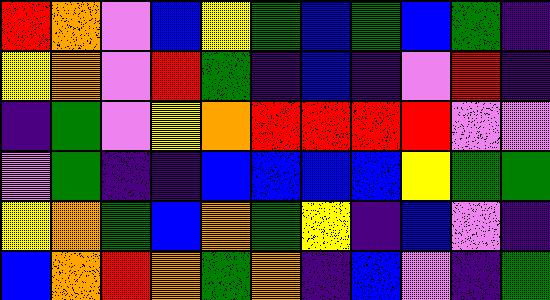[["red", "orange", "violet", "blue", "yellow", "green", "blue", "green", "blue", "green", "indigo"], ["yellow", "orange", "violet", "red", "green", "indigo", "blue", "indigo", "violet", "red", "indigo"], ["indigo", "green", "violet", "yellow", "orange", "red", "red", "red", "red", "violet", "violet"], ["violet", "green", "indigo", "indigo", "blue", "blue", "blue", "blue", "yellow", "green", "green"], ["yellow", "orange", "green", "blue", "orange", "green", "yellow", "indigo", "blue", "violet", "indigo"], ["blue", "orange", "red", "orange", "green", "orange", "indigo", "blue", "violet", "indigo", "green"]]